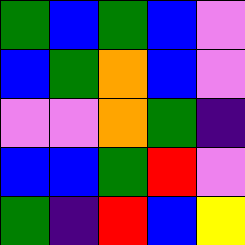[["green", "blue", "green", "blue", "violet"], ["blue", "green", "orange", "blue", "violet"], ["violet", "violet", "orange", "green", "indigo"], ["blue", "blue", "green", "red", "violet"], ["green", "indigo", "red", "blue", "yellow"]]